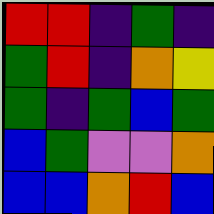[["red", "red", "indigo", "green", "indigo"], ["green", "red", "indigo", "orange", "yellow"], ["green", "indigo", "green", "blue", "green"], ["blue", "green", "violet", "violet", "orange"], ["blue", "blue", "orange", "red", "blue"]]